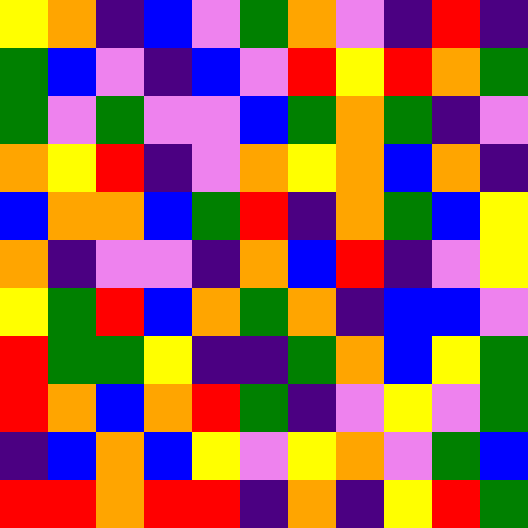[["yellow", "orange", "indigo", "blue", "violet", "green", "orange", "violet", "indigo", "red", "indigo"], ["green", "blue", "violet", "indigo", "blue", "violet", "red", "yellow", "red", "orange", "green"], ["green", "violet", "green", "violet", "violet", "blue", "green", "orange", "green", "indigo", "violet"], ["orange", "yellow", "red", "indigo", "violet", "orange", "yellow", "orange", "blue", "orange", "indigo"], ["blue", "orange", "orange", "blue", "green", "red", "indigo", "orange", "green", "blue", "yellow"], ["orange", "indigo", "violet", "violet", "indigo", "orange", "blue", "red", "indigo", "violet", "yellow"], ["yellow", "green", "red", "blue", "orange", "green", "orange", "indigo", "blue", "blue", "violet"], ["red", "green", "green", "yellow", "indigo", "indigo", "green", "orange", "blue", "yellow", "green"], ["red", "orange", "blue", "orange", "red", "green", "indigo", "violet", "yellow", "violet", "green"], ["indigo", "blue", "orange", "blue", "yellow", "violet", "yellow", "orange", "violet", "green", "blue"], ["red", "red", "orange", "red", "red", "indigo", "orange", "indigo", "yellow", "red", "green"]]